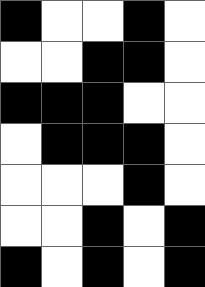[["black", "white", "white", "black", "white"], ["white", "white", "black", "black", "white"], ["black", "black", "black", "white", "white"], ["white", "black", "black", "black", "white"], ["white", "white", "white", "black", "white"], ["white", "white", "black", "white", "black"], ["black", "white", "black", "white", "black"]]